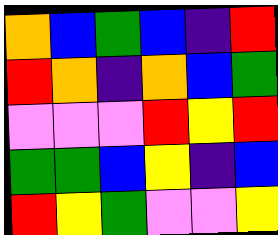[["orange", "blue", "green", "blue", "indigo", "red"], ["red", "orange", "indigo", "orange", "blue", "green"], ["violet", "violet", "violet", "red", "yellow", "red"], ["green", "green", "blue", "yellow", "indigo", "blue"], ["red", "yellow", "green", "violet", "violet", "yellow"]]